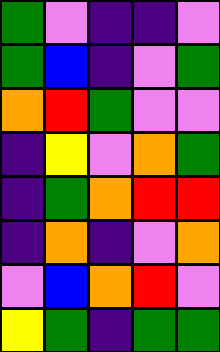[["green", "violet", "indigo", "indigo", "violet"], ["green", "blue", "indigo", "violet", "green"], ["orange", "red", "green", "violet", "violet"], ["indigo", "yellow", "violet", "orange", "green"], ["indigo", "green", "orange", "red", "red"], ["indigo", "orange", "indigo", "violet", "orange"], ["violet", "blue", "orange", "red", "violet"], ["yellow", "green", "indigo", "green", "green"]]